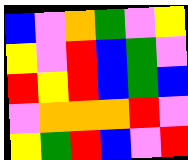[["blue", "violet", "orange", "green", "violet", "yellow"], ["yellow", "violet", "red", "blue", "green", "violet"], ["red", "yellow", "red", "blue", "green", "blue"], ["violet", "orange", "orange", "orange", "red", "violet"], ["yellow", "green", "red", "blue", "violet", "red"]]